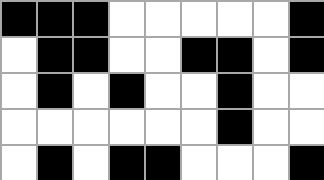[["black", "black", "black", "white", "white", "white", "white", "white", "black"], ["white", "black", "black", "white", "white", "black", "black", "white", "black"], ["white", "black", "white", "black", "white", "white", "black", "white", "white"], ["white", "white", "white", "white", "white", "white", "black", "white", "white"], ["white", "black", "white", "black", "black", "white", "white", "white", "black"]]